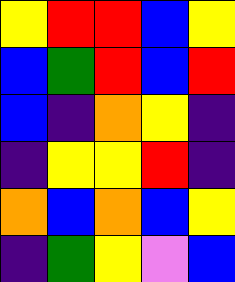[["yellow", "red", "red", "blue", "yellow"], ["blue", "green", "red", "blue", "red"], ["blue", "indigo", "orange", "yellow", "indigo"], ["indigo", "yellow", "yellow", "red", "indigo"], ["orange", "blue", "orange", "blue", "yellow"], ["indigo", "green", "yellow", "violet", "blue"]]